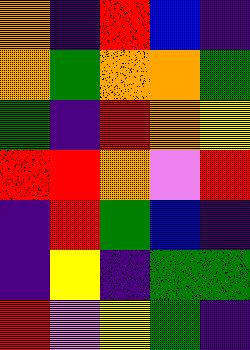[["orange", "indigo", "red", "blue", "indigo"], ["orange", "green", "orange", "orange", "green"], ["green", "indigo", "red", "orange", "yellow"], ["red", "red", "orange", "violet", "red"], ["indigo", "red", "green", "blue", "indigo"], ["indigo", "yellow", "indigo", "green", "green"], ["red", "violet", "yellow", "green", "indigo"]]